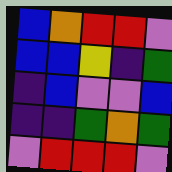[["blue", "orange", "red", "red", "violet"], ["blue", "blue", "yellow", "indigo", "green"], ["indigo", "blue", "violet", "violet", "blue"], ["indigo", "indigo", "green", "orange", "green"], ["violet", "red", "red", "red", "violet"]]